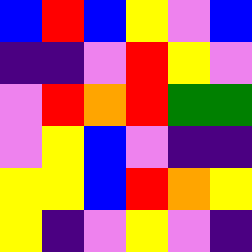[["blue", "red", "blue", "yellow", "violet", "blue"], ["indigo", "indigo", "violet", "red", "yellow", "violet"], ["violet", "red", "orange", "red", "green", "green"], ["violet", "yellow", "blue", "violet", "indigo", "indigo"], ["yellow", "yellow", "blue", "red", "orange", "yellow"], ["yellow", "indigo", "violet", "yellow", "violet", "indigo"]]